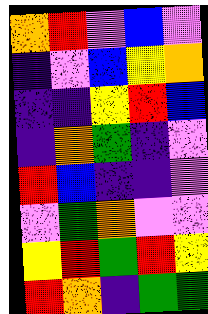[["orange", "red", "violet", "blue", "violet"], ["indigo", "violet", "blue", "yellow", "orange"], ["indigo", "indigo", "yellow", "red", "blue"], ["indigo", "orange", "green", "indigo", "violet"], ["red", "blue", "indigo", "indigo", "violet"], ["violet", "green", "orange", "violet", "violet"], ["yellow", "red", "green", "red", "yellow"], ["red", "orange", "indigo", "green", "green"]]